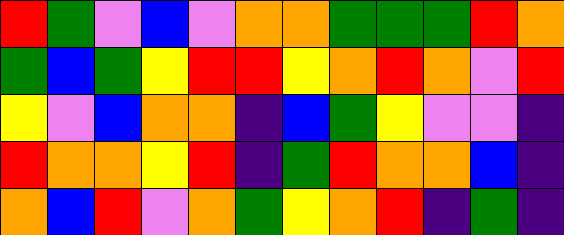[["red", "green", "violet", "blue", "violet", "orange", "orange", "green", "green", "green", "red", "orange"], ["green", "blue", "green", "yellow", "red", "red", "yellow", "orange", "red", "orange", "violet", "red"], ["yellow", "violet", "blue", "orange", "orange", "indigo", "blue", "green", "yellow", "violet", "violet", "indigo"], ["red", "orange", "orange", "yellow", "red", "indigo", "green", "red", "orange", "orange", "blue", "indigo"], ["orange", "blue", "red", "violet", "orange", "green", "yellow", "orange", "red", "indigo", "green", "indigo"]]